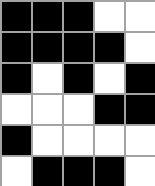[["black", "black", "black", "white", "white"], ["black", "black", "black", "black", "white"], ["black", "white", "black", "white", "black"], ["white", "white", "white", "black", "black"], ["black", "white", "white", "white", "white"], ["white", "black", "black", "black", "white"]]